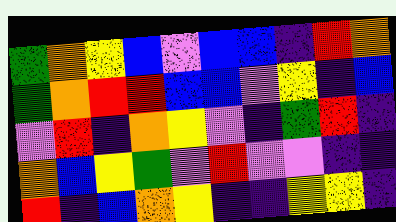[["green", "orange", "yellow", "blue", "violet", "blue", "blue", "indigo", "red", "orange"], ["green", "orange", "red", "red", "blue", "blue", "violet", "yellow", "indigo", "blue"], ["violet", "red", "indigo", "orange", "yellow", "violet", "indigo", "green", "red", "indigo"], ["orange", "blue", "yellow", "green", "violet", "red", "violet", "violet", "indigo", "indigo"], ["red", "indigo", "blue", "orange", "yellow", "indigo", "indigo", "yellow", "yellow", "indigo"]]